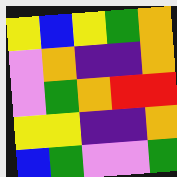[["yellow", "blue", "yellow", "green", "orange"], ["violet", "orange", "indigo", "indigo", "orange"], ["violet", "green", "orange", "red", "red"], ["yellow", "yellow", "indigo", "indigo", "orange"], ["blue", "green", "violet", "violet", "green"]]